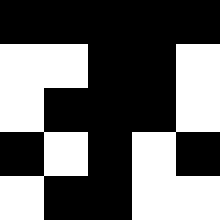[["black", "black", "black", "black", "black"], ["white", "white", "black", "black", "white"], ["white", "black", "black", "black", "white"], ["black", "white", "black", "white", "black"], ["white", "black", "black", "white", "white"]]